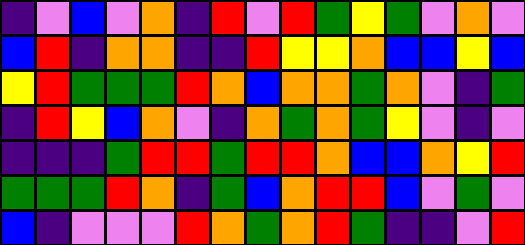[["indigo", "violet", "blue", "violet", "orange", "indigo", "red", "violet", "red", "green", "yellow", "green", "violet", "orange", "violet"], ["blue", "red", "indigo", "orange", "orange", "indigo", "indigo", "red", "yellow", "yellow", "orange", "blue", "blue", "yellow", "blue"], ["yellow", "red", "green", "green", "green", "red", "orange", "blue", "orange", "orange", "green", "orange", "violet", "indigo", "green"], ["indigo", "red", "yellow", "blue", "orange", "violet", "indigo", "orange", "green", "orange", "green", "yellow", "violet", "indigo", "violet"], ["indigo", "indigo", "indigo", "green", "red", "red", "green", "red", "red", "orange", "blue", "blue", "orange", "yellow", "red"], ["green", "green", "green", "red", "orange", "indigo", "green", "blue", "orange", "red", "red", "blue", "violet", "green", "violet"], ["blue", "indigo", "violet", "violet", "violet", "red", "orange", "green", "orange", "red", "green", "indigo", "indigo", "violet", "red"]]